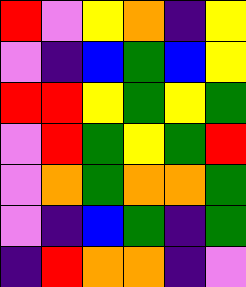[["red", "violet", "yellow", "orange", "indigo", "yellow"], ["violet", "indigo", "blue", "green", "blue", "yellow"], ["red", "red", "yellow", "green", "yellow", "green"], ["violet", "red", "green", "yellow", "green", "red"], ["violet", "orange", "green", "orange", "orange", "green"], ["violet", "indigo", "blue", "green", "indigo", "green"], ["indigo", "red", "orange", "orange", "indigo", "violet"]]